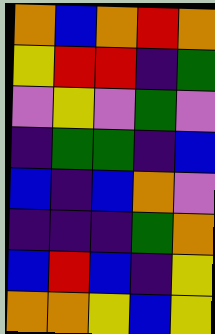[["orange", "blue", "orange", "red", "orange"], ["yellow", "red", "red", "indigo", "green"], ["violet", "yellow", "violet", "green", "violet"], ["indigo", "green", "green", "indigo", "blue"], ["blue", "indigo", "blue", "orange", "violet"], ["indigo", "indigo", "indigo", "green", "orange"], ["blue", "red", "blue", "indigo", "yellow"], ["orange", "orange", "yellow", "blue", "yellow"]]